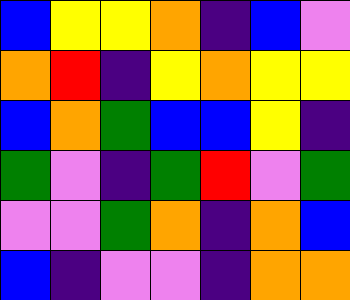[["blue", "yellow", "yellow", "orange", "indigo", "blue", "violet"], ["orange", "red", "indigo", "yellow", "orange", "yellow", "yellow"], ["blue", "orange", "green", "blue", "blue", "yellow", "indigo"], ["green", "violet", "indigo", "green", "red", "violet", "green"], ["violet", "violet", "green", "orange", "indigo", "orange", "blue"], ["blue", "indigo", "violet", "violet", "indigo", "orange", "orange"]]